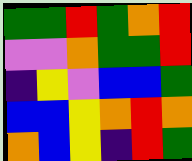[["green", "green", "red", "green", "orange", "red"], ["violet", "violet", "orange", "green", "green", "red"], ["indigo", "yellow", "violet", "blue", "blue", "green"], ["blue", "blue", "yellow", "orange", "red", "orange"], ["orange", "blue", "yellow", "indigo", "red", "green"]]